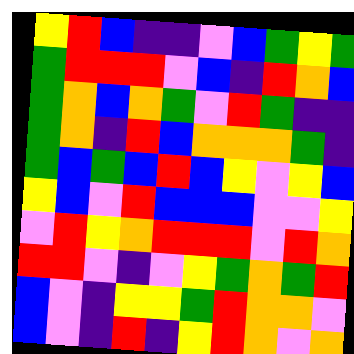[["yellow", "red", "blue", "indigo", "indigo", "violet", "blue", "green", "yellow", "green"], ["green", "red", "red", "red", "violet", "blue", "indigo", "red", "orange", "blue"], ["green", "orange", "blue", "orange", "green", "violet", "red", "green", "indigo", "indigo"], ["green", "orange", "indigo", "red", "blue", "orange", "orange", "orange", "green", "indigo"], ["green", "blue", "green", "blue", "red", "blue", "yellow", "violet", "yellow", "blue"], ["yellow", "blue", "violet", "red", "blue", "blue", "blue", "violet", "violet", "yellow"], ["violet", "red", "yellow", "orange", "red", "red", "red", "violet", "red", "orange"], ["red", "red", "violet", "indigo", "violet", "yellow", "green", "orange", "green", "red"], ["blue", "violet", "indigo", "yellow", "yellow", "green", "red", "orange", "orange", "violet"], ["blue", "violet", "indigo", "red", "indigo", "yellow", "red", "orange", "violet", "orange"]]